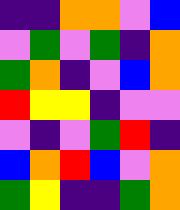[["indigo", "indigo", "orange", "orange", "violet", "blue"], ["violet", "green", "violet", "green", "indigo", "orange"], ["green", "orange", "indigo", "violet", "blue", "orange"], ["red", "yellow", "yellow", "indigo", "violet", "violet"], ["violet", "indigo", "violet", "green", "red", "indigo"], ["blue", "orange", "red", "blue", "violet", "orange"], ["green", "yellow", "indigo", "indigo", "green", "orange"]]